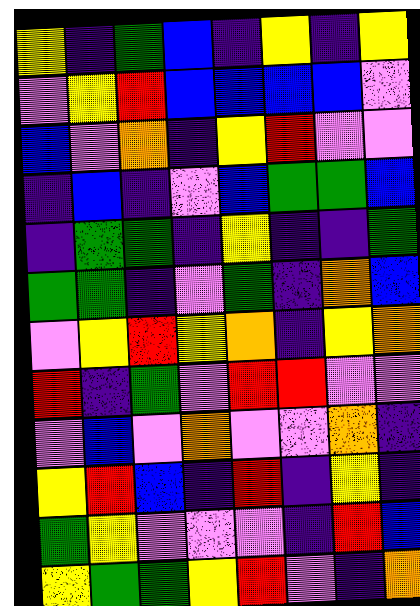[["yellow", "indigo", "green", "blue", "indigo", "yellow", "indigo", "yellow"], ["violet", "yellow", "red", "blue", "blue", "blue", "blue", "violet"], ["blue", "violet", "orange", "indigo", "yellow", "red", "violet", "violet"], ["indigo", "blue", "indigo", "violet", "blue", "green", "green", "blue"], ["indigo", "green", "green", "indigo", "yellow", "indigo", "indigo", "green"], ["green", "green", "indigo", "violet", "green", "indigo", "orange", "blue"], ["violet", "yellow", "red", "yellow", "orange", "indigo", "yellow", "orange"], ["red", "indigo", "green", "violet", "red", "red", "violet", "violet"], ["violet", "blue", "violet", "orange", "violet", "violet", "orange", "indigo"], ["yellow", "red", "blue", "indigo", "red", "indigo", "yellow", "indigo"], ["green", "yellow", "violet", "violet", "violet", "indigo", "red", "blue"], ["yellow", "green", "green", "yellow", "red", "violet", "indigo", "orange"]]